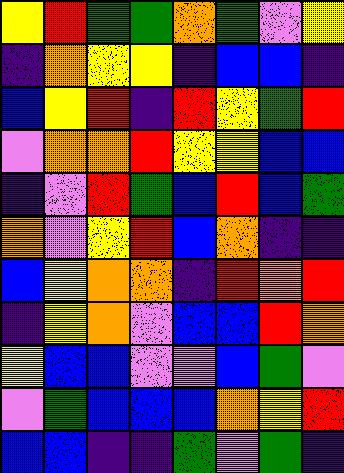[["yellow", "red", "green", "green", "orange", "green", "violet", "yellow"], ["indigo", "orange", "yellow", "yellow", "indigo", "blue", "blue", "indigo"], ["blue", "yellow", "red", "indigo", "red", "yellow", "green", "red"], ["violet", "orange", "orange", "red", "yellow", "yellow", "blue", "blue"], ["indigo", "violet", "red", "green", "blue", "red", "blue", "green"], ["orange", "violet", "yellow", "red", "blue", "orange", "indigo", "indigo"], ["blue", "yellow", "orange", "orange", "indigo", "red", "orange", "red"], ["indigo", "yellow", "orange", "violet", "blue", "blue", "red", "orange"], ["yellow", "blue", "blue", "violet", "violet", "blue", "green", "violet"], ["violet", "green", "blue", "blue", "blue", "orange", "yellow", "red"], ["blue", "blue", "indigo", "indigo", "green", "violet", "green", "indigo"]]